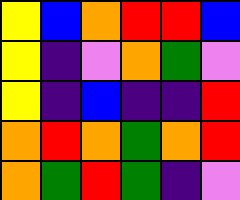[["yellow", "blue", "orange", "red", "red", "blue"], ["yellow", "indigo", "violet", "orange", "green", "violet"], ["yellow", "indigo", "blue", "indigo", "indigo", "red"], ["orange", "red", "orange", "green", "orange", "red"], ["orange", "green", "red", "green", "indigo", "violet"]]